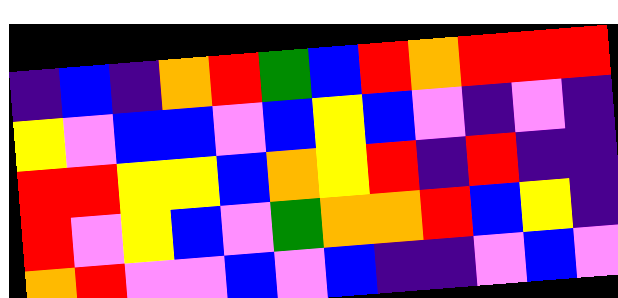[["indigo", "blue", "indigo", "orange", "red", "green", "blue", "red", "orange", "red", "red", "red"], ["yellow", "violet", "blue", "blue", "violet", "blue", "yellow", "blue", "violet", "indigo", "violet", "indigo"], ["red", "red", "yellow", "yellow", "blue", "orange", "yellow", "red", "indigo", "red", "indigo", "indigo"], ["red", "violet", "yellow", "blue", "violet", "green", "orange", "orange", "red", "blue", "yellow", "indigo"], ["orange", "red", "violet", "violet", "blue", "violet", "blue", "indigo", "indigo", "violet", "blue", "violet"]]